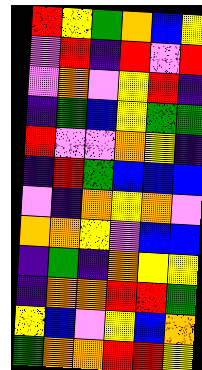[["red", "yellow", "green", "orange", "blue", "yellow"], ["violet", "red", "indigo", "red", "violet", "red"], ["violet", "orange", "violet", "yellow", "red", "indigo"], ["indigo", "green", "blue", "yellow", "green", "green"], ["red", "violet", "violet", "orange", "yellow", "indigo"], ["indigo", "red", "green", "blue", "blue", "blue"], ["violet", "indigo", "orange", "yellow", "orange", "violet"], ["orange", "orange", "yellow", "violet", "blue", "blue"], ["indigo", "green", "indigo", "orange", "yellow", "yellow"], ["indigo", "orange", "orange", "red", "red", "green"], ["yellow", "blue", "violet", "yellow", "blue", "orange"], ["green", "orange", "orange", "red", "red", "yellow"]]